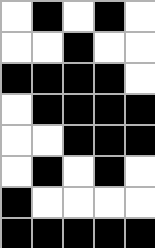[["white", "black", "white", "black", "white"], ["white", "white", "black", "white", "white"], ["black", "black", "black", "black", "white"], ["white", "black", "black", "black", "black"], ["white", "white", "black", "black", "black"], ["white", "black", "white", "black", "white"], ["black", "white", "white", "white", "white"], ["black", "black", "black", "black", "black"]]